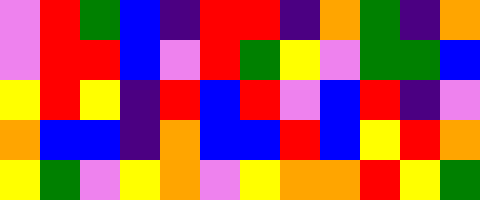[["violet", "red", "green", "blue", "indigo", "red", "red", "indigo", "orange", "green", "indigo", "orange"], ["violet", "red", "red", "blue", "violet", "red", "green", "yellow", "violet", "green", "green", "blue"], ["yellow", "red", "yellow", "indigo", "red", "blue", "red", "violet", "blue", "red", "indigo", "violet"], ["orange", "blue", "blue", "indigo", "orange", "blue", "blue", "red", "blue", "yellow", "red", "orange"], ["yellow", "green", "violet", "yellow", "orange", "violet", "yellow", "orange", "orange", "red", "yellow", "green"]]